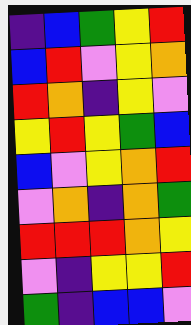[["indigo", "blue", "green", "yellow", "red"], ["blue", "red", "violet", "yellow", "orange"], ["red", "orange", "indigo", "yellow", "violet"], ["yellow", "red", "yellow", "green", "blue"], ["blue", "violet", "yellow", "orange", "red"], ["violet", "orange", "indigo", "orange", "green"], ["red", "red", "red", "orange", "yellow"], ["violet", "indigo", "yellow", "yellow", "red"], ["green", "indigo", "blue", "blue", "violet"]]